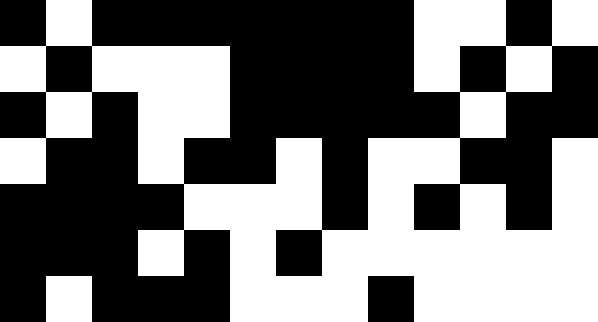[["black", "white", "black", "black", "black", "black", "black", "black", "black", "white", "white", "black", "white"], ["white", "black", "white", "white", "white", "black", "black", "black", "black", "white", "black", "white", "black"], ["black", "white", "black", "white", "white", "black", "black", "black", "black", "black", "white", "black", "black"], ["white", "black", "black", "white", "black", "black", "white", "black", "white", "white", "black", "black", "white"], ["black", "black", "black", "black", "white", "white", "white", "black", "white", "black", "white", "black", "white"], ["black", "black", "black", "white", "black", "white", "black", "white", "white", "white", "white", "white", "white"], ["black", "white", "black", "black", "black", "white", "white", "white", "black", "white", "white", "white", "white"]]